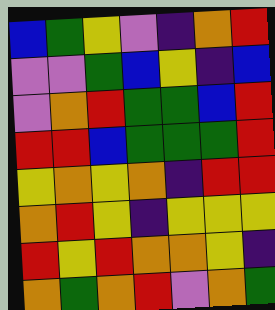[["blue", "green", "yellow", "violet", "indigo", "orange", "red"], ["violet", "violet", "green", "blue", "yellow", "indigo", "blue"], ["violet", "orange", "red", "green", "green", "blue", "red"], ["red", "red", "blue", "green", "green", "green", "red"], ["yellow", "orange", "yellow", "orange", "indigo", "red", "red"], ["orange", "red", "yellow", "indigo", "yellow", "yellow", "yellow"], ["red", "yellow", "red", "orange", "orange", "yellow", "indigo"], ["orange", "green", "orange", "red", "violet", "orange", "green"]]